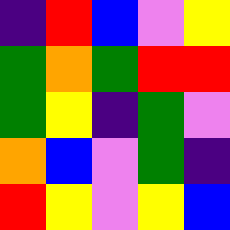[["indigo", "red", "blue", "violet", "yellow"], ["green", "orange", "green", "red", "red"], ["green", "yellow", "indigo", "green", "violet"], ["orange", "blue", "violet", "green", "indigo"], ["red", "yellow", "violet", "yellow", "blue"]]